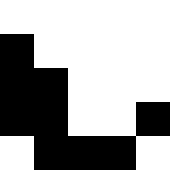[["white", "white", "white", "white", "white"], ["black", "white", "white", "white", "white"], ["black", "black", "white", "white", "white"], ["black", "black", "white", "white", "black"], ["white", "black", "black", "black", "white"]]